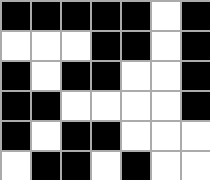[["black", "black", "black", "black", "black", "white", "black"], ["white", "white", "white", "black", "black", "white", "black"], ["black", "white", "black", "black", "white", "white", "black"], ["black", "black", "white", "white", "white", "white", "black"], ["black", "white", "black", "black", "white", "white", "white"], ["white", "black", "black", "white", "black", "white", "white"]]